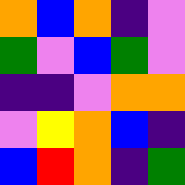[["orange", "blue", "orange", "indigo", "violet"], ["green", "violet", "blue", "green", "violet"], ["indigo", "indigo", "violet", "orange", "orange"], ["violet", "yellow", "orange", "blue", "indigo"], ["blue", "red", "orange", "indigo", "green"]]